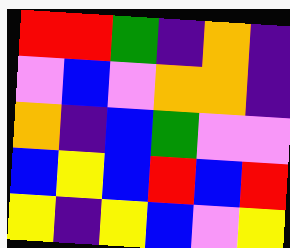[["red", "red", "green", "indigo", "orange", "indigo"], ["violet", "blue", "violet", "orange", "orange", "indigo"], ["orange", "indigo", "blue", "green", "violet", "violet"], ["blue", "yellow", "blue", "red", "blue", "red"], ["yellow", "indigo", "yellow", "blue", "violet", "yellow"]]